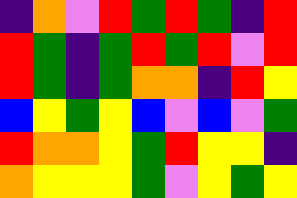[["indigo", "orange", "violet", "red", "green", "red", "green", "indigo", "red"], ["red", "green", "indigo", "green", "red", "green", "red", "violet", "red"], ["red", "green", "indigo", "green", "orange", "orange", "indigo", "red", "yellow"], ["blue", "yellow", "green", "yellow", "blue", "violet", "blue", "violet", "green"], ["red", "orange", "orange", "yellow", "green", "red", "yellow", "yellow", "indigo"], ["orange", "yellow", "yellow", "yellow", "green", "violet", "yellow", "green", "yellow"]]